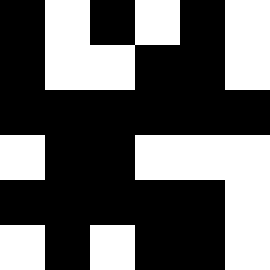[["black", "white", "black", "white", "black", "white"], ["black", "white", "white", "black", "black", "white"], ["black", "black", "black", "black", "black", "black"], ["white", "black", "black", "white", "white", "white"], ["black", "black", "black", "black", "black", "white"], ["white", "black", "white", "black", "black", "white"]]